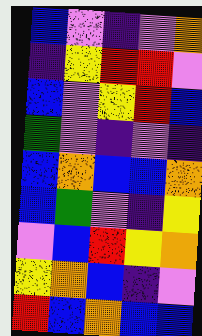[["blue", "violet", "indigo", "violet", "orange"], ["indigo", "yellow", "red", "red", "violet"], ["blue", "violet", "yellow", "red", "blue"], ["green", "violet", "indigo", "violet", "indigo"], ["blue", "orange", "blue", "blue", "orange"], ["blue", "green", "violet", "indigo", "yellow"], ["violet", "blue", "red", "yellow", "orange"], ["yellow", "orange", "blue", "indigo", "violet"], ["red", "blue", "orange", "blue", "blue"]]